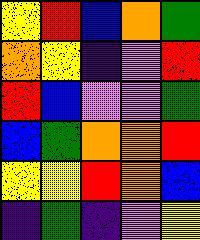[["yellow", "red", "blue", "orange", "green"], ["orange", "yellow", "indigo", "violet", "red"], ["red", "blue", "violet", "violet", "green"], ["blue", "green", "orange", "orange", "red"], ["yellow", "yellow", "red", "orange", "blue"], ["indigo", "green", "indigo", "violet", "yellow"]]